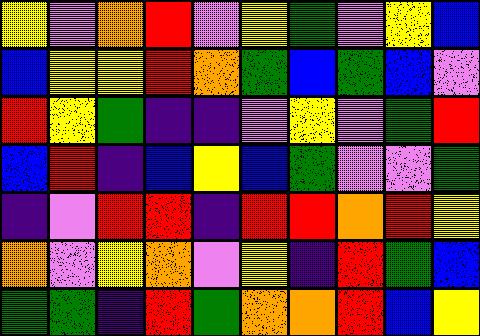[["yellow", "violet", "orange", "red", "violet", "yellow", "green", "violet", "yellow", "blue"], ["blue", "yellow", "yellow", "red", "orange", "green", "blue", "green", "blue", "violet"], ["red", "yellow", "green", "indigo", "indigo", "violet", "yellow", "violet", "green", "red"], ["blue", "red", "indigo", "blue", "yellow", "blue", "green", "violet", "violet", "green"], ["indigo", "violet", "red", "red", "indigo", "red", "red", "orange", "red", "yellow"], ["orange", "violet", "yellow", "orange", "violet", "yellow", "indigo", "red", "green", "blue"], ["green", "green", "indigo", "red", "green", "orange", "orange", "red", "blue", "yellow"]]